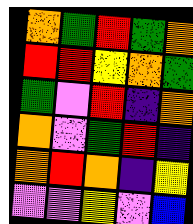[["orange", "green", "red", "green", "orange"], ["red", "red", "yellow", "orange", "green"], ["green", "violet", "red", "indigo", "orange"], ["orange", "violet", "green", "red", "indigo"], ["orange", "red", "orange", "indigo", "yellow"], ["violet", "violet", "yellow", "violet", "blue"]]